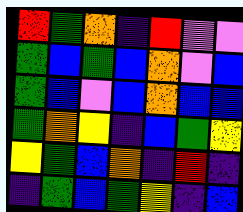[["red", "green", "orange", "indigo", "red", "violet", "violet"], ["green", "blue", "green", "blue", "orange", "violet", "blue"], ["green", "blue", "violet", "blue", "orange", "blue", "blue"], ["green", "orange", "yellow", "indigo", "blue", "green", "yellow"], ["yellow", "green", "blue", "orange", "indigo", "red", "indigo"], ["indigo", "green", "blue", "green", "yellow", "indigo", "blue"]]